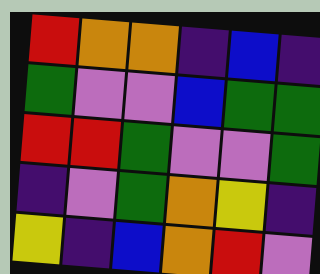[["red", "orange", "orange", "indigo", "blue", "indigo"], ["green", "violet", "violet", "blue", "green", "green"], ["red", "red", "green", "violet", "violet", "green"], ["indigo", "violet", "green", "orange", "yellow", "indigo"], ["yellow", "indigo", "blue", "orange", "red", "violet"]]